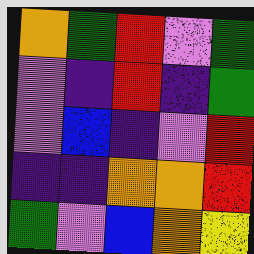[["orange", "green", "red", "violet", "green"], ["violet", "indigo", "red", "indigo", "green"], ["violet", "blue", "indigo", "violet", "red"], ["indigo", "indigo", "orange", "orange", "red"], ["green", "violet", "blue", "orange", "yellow"]]